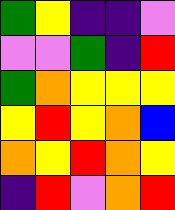[["green", "yellow", "indigo", "indigo", "violet"], ["violet", "violet", "green", "indigo", "red"], ["green", "orange", "yellow", "yellow", "yellow"], ["yellow", "red", "yellow", "orange", "blue"], ["orange", "yellow", "red", "orange", "yellow"], ["indigo", "red", "violet", "orange", "red"]]